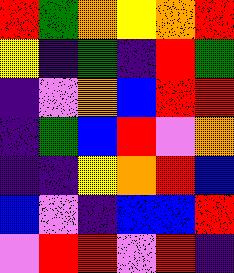[["red", "green", "orange", "yellow", "orange", "red"], ["yellow", "indigo", "green", "indigo", "red", "green"], ["indigo", "violet", "orange", "blue", "red", "red"], ["indigo", "green", "blue", "red", "violet", "orange"], ["indigo", "indigo", "yellow", "orange", "red", "blue"], ["blue", "violet", "indigo", "blue", "blue", "red"], ["violet", "red", "red", "violet", "red", "indigo"]]